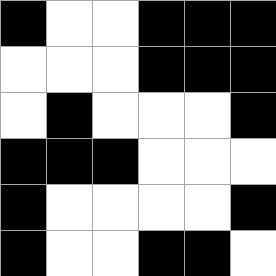[["black", "white", "white", "black", "black", "black"], ["white", "white", "white", "black", "black", "black"], ["white", "black", "white", "white", "white", "black"], ["black", "black", "black", "white", "white", "white"], ["black", "white", "white", "white", "white", "black"], ["black", "white", "white", "black", "black", "white"]]